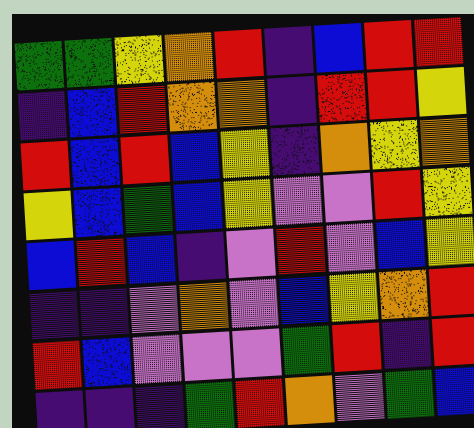[["green", "green", "yellow", "orange", "red", "indigo", "blue", "red", "red"], ["indigo", "blue", "red", "orange", "orange", "indigo", "red", "red", "yellow"], ["red", "blue", "red", "blue", "yellow", "indigo", "orange", "yellow", "orange"], ["yellow", "blue", "green", "blue", "yellow", "violet", "violet", "red", "yellow"], ["blue", "red", "blue", "indigo", "violet", "red", "violet", "blue", "yellow"], ["indigo", "indigo", "violet", "orange", "violet", "blue", "yellow", "orange", "red"], ["red", "blue", "violet", "violet", "violet", "green", "red", "indigo", "red"], ["indigo", "indigo", "indigo", "green", "red", "orange", "violet", "green", "blue"]]